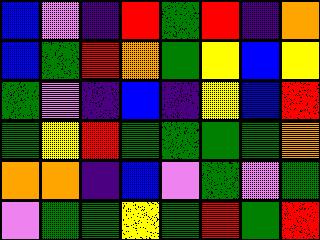[["blue", "violet", "indigo", "red", "green", "red", "indigo", "orange"], ["blue", "green", "red", "orange", "green", "yellow", "blue", "yellow"], ["green", "violet", "indigo", "blue", "indigo", "yellow", "blue", "red"], ["green", "yellow", "red", "green", "green", "green", "green", "orange"], ["orange", "orange", "indigo", "blue", "violet", "green", "violet", "green"], ["violet", "green", "green", "yellow", "green", "red", "green", "red"]]